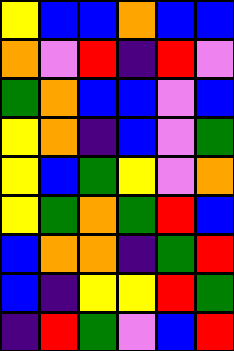[["yellow", "blue", "blue", "orange", "blue", "blue"], ["orange", "violet", "red", "indigo", "red", "violet"], ["green", "orange", "blue", "blue", "violet", "blue"], ["yellow", "orange", "indigo", "blue", "violet", "green"], ["yellow", "blue", "green", "yellow", "violet", "orange"], ["yellow", "green", "orange", "green", "red", "blue"], ["blue", "orange", "orange", "indigo", "green", "red"], ["blue", "indigo", "yellow", "yellow", "red", "green"], ["indigo", "red", "green", "violet", "blue", "red"]]